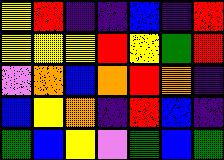[["yellow", "red", "indigo", "indigo", "blue", "indigo", "red"], ["yellow", "yellow", "yellow", "red", "yellow", "green", "red"], ["violet", "orange", "blue", "orange", "red", "orange", "indigo"], ["blue", "yellow", "orange", "indigo", "red", "blue", "indigo"], ["green", "blue", "yellow", "violet", "green", "blue", "green"]]